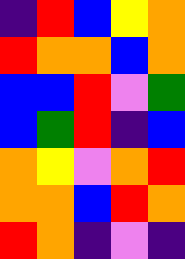[["indigo", "red", "blue", "yellow", "orange"], ["red", "orange", "orange", "blue", "orange"], ["blue", "blue", "red", "violet", "green"], ["blue", "green", "red", "indigo", "blue"], ["orange", "yellow", "violet", "orange", "red"], ["orange", "orange", "blue", "red", "orange"], ["red", "orange", "indigo", "violet", "indigo"]]